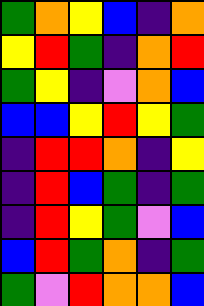[["green", "orange", "yellow", "blue", "indigo", "orange"], ["yellow", "red", "green", "indigo", "orange", "red"], ["green", "yellow", "indigo", "violet", "orange", "blue"], ["blue", "blue", "yellow", "red", "yellow", "green"], ["indigo", "red", "red", "orange", "indigo", "yellow"], ["indigo", "red", "blue", "green", "indigo", "green"], ["indigo", "red", "yellow", "green", "violet", "blue"], ["blue", "red", "green", "orange", "indigo", "green"], ["green", "violet", "red", "orange", "orange", "blue"]]